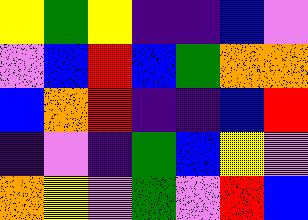[["yellow", "green", "yellow", "indigo", "indigo", "blue", "violet"], ["violet", "blue", "red", "blue", "green", "orange", "orange"], ["blue", "orange", "red", "indigo", "indigo", "blue", "red"], ["indigo", "violet", "indigo", "green", "blue", "yellow", "violet"], ["orange", "yellow", "violet", "green", "violet", "red", "blue"]]